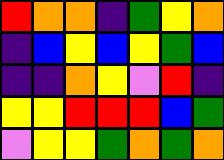[["red", "orange", "orange", "indigo", "green", "yellow", "orange"], ["indigo", "blue", "yellow", "blue", "yellow", "green", "blue"], ["indigo", "indigo", "orange", "yellow", "violet", "red", "indigo"], ["yellow", "yellow", "red", "red", "red", "blue", "green"], ["violet", "yellow", "yellow", "green", "orange", "green", "orange"]]